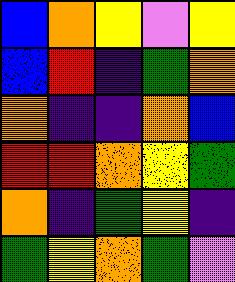[["blue", "orange", "yellow", "violet", "yellow"], ["blue", "red", "indigo", "green", "orange"], ["orange", "indigo", "indigo", "orange", "blue"], ["red", "red", "orange", "yellow", "green"], ["orange", "indigo", "green", "yellow", "indigo"], ["green", "yellow", "orange", "green", "violet"]]